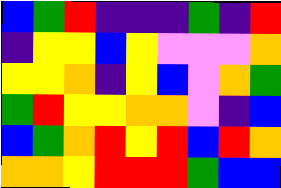[["blue", "green", "red", "indigo", "indigo", "indigo", "green", "indigo", "red"], ["indigo", "yellow", "yellow", "blue", "yellow", "violet", "violet", "violet", "orange"], ["yellow", "yellow", "orange", "indigo", "yellow", "blue", "violet", "orange", "green"], ["green", "red", "yellow", "yellow", "orange", "orange", "violet", "indigo", "blue"], ["blue", "green", "orange", "red", "yellow", "red", "blue", "red", "orange"], ["orange", "orange", "yellow", "red", "red", "red", "green", "blue", "blue"]]